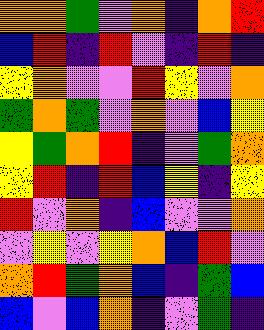[["orange", "orange", "green", "violet", "orange", "indigo", "orange", "red"], ["blue", "red", "indigo", "red", "violet", "indigo", "red", "indigo"], ["yellow", "orange", "violet", "violet", "red", "yellow", "violet", "orange"], ["green", "orange", "green", "violet", "orange", "violet", "blue", "yellow"], ["yellow", "green", "orange", "red", "indigo", "violet", "green", "orange"], ["yellow", "red", "indigo", "red", "blue", "yellow", "indigo", "yellow"], ["red", "violet", "orange", "indigo", "blue", "violet", "violet", "orange"], ["violet", "yellow", "violet", "yellow", "orange", "blue", "red", "violet"], ["orange", "red", "green", "orange", "blue", "indigo", "green", "blue"], ["blue", "violet", "blue", "orange", "indigo", "violet", "green", "indigo"]]